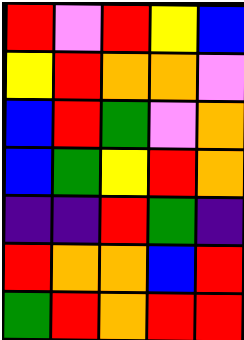[["red", "violet", "red", "yellow", "blue"], ["yellow", "red", "orange", "orange", "violet"], ["blue", "red", "green", "violet", "orange"], ["blue", "green", "yellow", "red", "orange"], ["indigo", "indigo", "red", "green", "indigo"], ["red", "orange", "orange", "blue", "red"], ["green", "red", "orange", "red", "red"]]